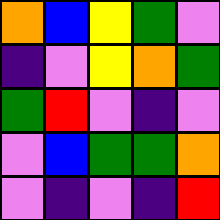[["orange", "blue", "yellow", "green", "violet"], ["indigo", "violet", "yellow", "orange", "green"], ["green", "red", "violet", "indigo", "violet"], ["violet", "blue", "green", "green", "orange"], ["violet", "indigo", "violet", "indigo", "red"]]